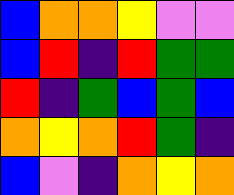[["blue", "orange", "orange", "yellow", "violet", "violet"], ["blue", "red", "indigo", "red", "green", "green"], ["red", "indigo", "green", "blue", "green", "blue"], ["orange", "yellow", "orange", "red", "green", "indigo"], ["blue", "violet", "indigo", "orange", "yellow", "orange"]]